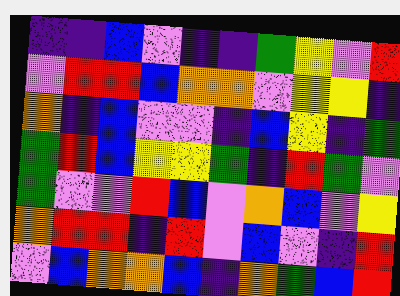[["indigo", "indigo", "blue", "violet", "indigo", "indigo", "green", "yellow", "violet", "red"], ["violet", "red", "red", "blue", "orange", "orange", "violet", "yellow", "yellow", "indigo"], ["orange", "indigo", "blue", "violet", "violet", "indigo", "blue", "yellow", "indigo", "green"], ["green", "red", "blue", "yellow", "yellow", "green", "indigo", "red", "green", "violet"], ["green", "violet", "violet", "red", "blue", "violet", "orange", "blue", "violet", "yellow"], ["orange", "red", "red", "indigo", "red", "violet", "blue", "violet", "indigo", "red"], ["violet", "blue", "orange", "orange", "blue", "indigo", "orange", "green", "blue", "red"]]